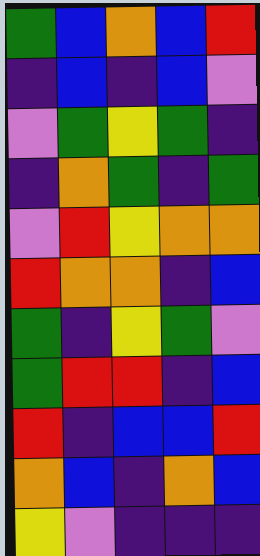[["green", "blue", "orange", "blue", "red"], ["indigo", "blue", "indigo", "blue", "violet"], ["violet", "green", "yellow", "green", "indigo"], ["indigo", "orange", "green", "indigo", "green"], ["violet", "red", "yellow", "orange", "orange"], ["red", "orange", "orange", "indigo", "blue"], ["green", "indigo", "yellow", "green", "violet"], ["green", "red", "red", "indigo", "blue"], ["red", "indigo", "blue", "blue", "red"], ["orange", "blue", "indigo", "orange", "blue"], ["yellow", "violet", "indigo", "indigo", "indigo"]]